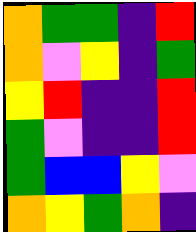[["orange", "green", "green", "indigo", "red"], ["orange", "violet", "yellow", "indigo", "green"], ["yellow", "red", "indigo", "indigo", "red"], ["green", "violet", "indigo", "indigo", "red"], ["green", "blue", "blue", "yellow", "violet"], ["orange", "yellow", "green", "orange", "indigo"]]